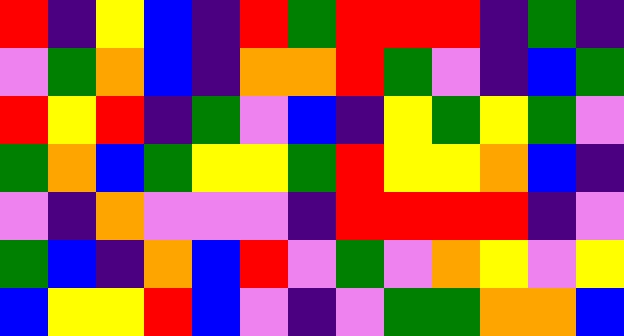[["red", "indigo", "yellow", "blue", "indigo", "red", "green", "red", "red", "red", "indigo", "green", "indigo"], ["violet", "green", "orange", "blue", "indigo", "orange", "orange", "red", "green", "violet", "indigo", "blue", "green"], ["red", "yellow", "red", "indigo", "green", "violet", "blue", "indigo", "yellow", "green", "yellow", "green", "violet"], ["green", "orange", "blue", "green", "yellow", "yellow", "green", "red", "yellow", "yellow", "orange", "blue", "indigo"], ["violet", "indigo", "orange", "violet", "violet", "violet", "indigo", "red", "red", "red", "red", "indigo", "violet"], ["green", "blue", "indigo", "orange", "blue", "red", "violet", "green", "violet", "orange", "yellow", "violet", "yellow"], ["blue", "yellow", "yellow", "red", "blue", "violet", "indigo", "violet", "green", "green", "orange", "orange", "blue"]]